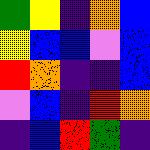[["green", "yellow", "indigo", "orange", "blue"], ["yellow", "blue", "blue", "violet", "blue"], ["red", "orange", "indigo", "indigo", "blue"], ["violet", "blue", "indigo", "red", "orange"], ["indigo", "blue", "red", "green", "indigo"]]